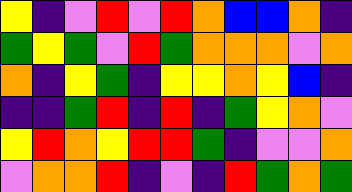[["yellow", "indigo", "violet", "red", "violet", "red", "orange", "blue", "blue", "orange", "indigo"], ["green", "yellow", "green", "violet", "red", "green", "orange", "orange", "orange", "violet", "orange"], ["orange", "indigo", "yellow", "green", "indigo", "yellow", "yellow", "orange", "yellow", "blue", "indigo"], ["indigo", "indigo", "green", "red", "indigo", "red", "indigo", "green", "yellow", "orange", "violet"], ["yellow", "red", "orange", "yellow", "red", "red", "green", "indigo", "violet", "violet", "orange"], ["violet", "orange", "orange", "red", "indigo", "violet", "indigo", "red", "green", "orange", "green"]]